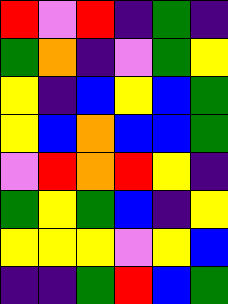[["red", "violet", "red", "indigo", "green", "indigo"], ["green", "orange", "indigo", "violet", "green", "yellow"], ["yellow", "indigo", "blue", "yellow", "blue", "green"], ["yellow", "blue", "orange", "blue", "blue", "green"], ["violet", "red", "orange", "red", "yellow", "indigo"], ["green", "yellow", "green", "blue", "indigo", "yellow"], ["yellow", "yellow", "yellow", "violet", "yellow", "blue"], ["indigo", "indigo", "green", "red", "blue", "green"]]